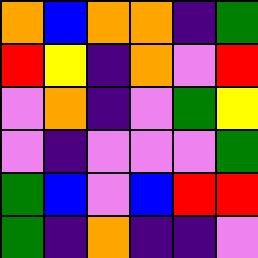[["orange", "blue", "orange", "orange", "indigo", "green"], ["red", "yellow", "indigo", "orange", "violet", "red"], ["violet", "orange", "indigo", "violet", "green", "yellow"], ["violet", "indigo", "violet", "violet", "violet", "green"], ["green", "blue", "violet", "blue", "red", "red"], ["green", "indigo", "orange", "indigo", "indigo", "violet"]]